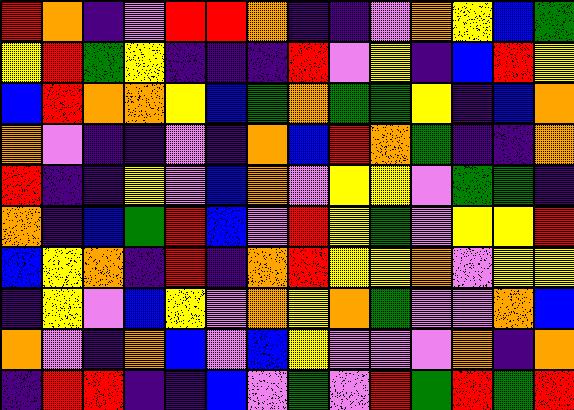[["red", "orange", "indigo", "violet", "red", "red", "orange", "indigo", "indigo", "violet", "orange", "yellow", "blue", "green"], ["yellow", "red", "green", "yellow", "indigo", "indigo", "indigo", "red", "violet", "yellow", "indigo", "blue", "red", "yellow"], ["blue", "red", "orange", "orange", "yellow", "blue", "green", "orange", "green", "green", "yellow", "indigo", "blue", "orange"], ["orange", "violet", "indigo", "indigo", "violet", "indigo", "orange", "blue", "red", "orange", "green", "indigo", "indigo", "orange"], ["red", "indigo", "indigo", "yellow", "violet", "blue", "orange", "violet", "yellow", "yellow", "violet", "green", "green", "indigo"], ["orange", "indigo", "blue", "green", "red", "blue", "violet", "red", "yellow", "green", "violet", "yellow", "yellow", "red"], ["blue", "yellow", "orange", "indigo", "red", "indigo", "orange", "red", "yellow", "yellow", "orange", "violet", "yellow", "yellow"], ["indigo", "yellow", "violet", "blue", "yellow", "violet", "orange", "yellow", "orange", "green", "violet", "violet", "orange", "blue"], ["orange", "violet", "indigo", "orange", "blue", "violet", "blue", "yellow", "violet", "violet", "violet", "orange", "indigo", "orange"], ["indigo", "red", "red", "indigo", "indigo", "blue", "violet", "green", "violet", "red", "green", "red", "green", "red"]]